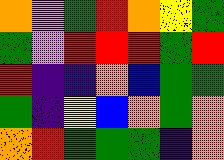[["orange", "violet", "green", "red", "orange", "yellow", "green"], ["green", "violet", "red", "red", "red", "green", "red"], ["red", "indigo", "indigo", "orange", "blue", "green", "green"], ["green", "indigo", "yellow", "blue", "orange", "green", "orange"], ["orange", "red", "green", "green", "green", "indigo", "orange"]]